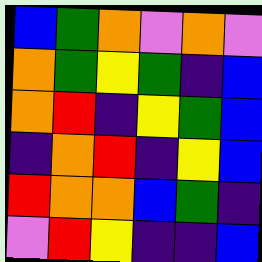[["blue", "green", "orange", "violet", "orange", "violet"], ["orange", "green", "yellow", "green", "indigo", "blue"], ["orange", "red", "indigo", "yellow", "green", "blue"], ["indigo", "orange", "red", "indigo", "yellow", "blue"], ["red", "orange", "orange", "blue", "green", "indigo"], ["violet", "red", "yellow", "indigo", "indigo", "blue"]]